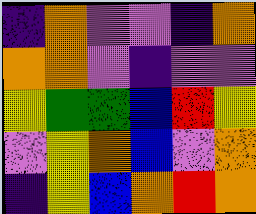[["indigo", "orange", "violet", "violet", "indigo", "orange"], ["orange", "orange", "violet", "indigo", "violet", "violet"], ["yellow", "green", "green", "blue", "red", "yellow"], ["violet", "yellow", "orange", "blue", "violet", "orange"], ["indigo", "yellow", "blue", "orange", "red", "orange"]]